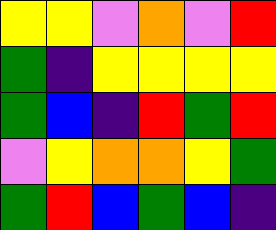[["yellow", "yellow", "violet", "orange", "violet", "red"], ["green", "indigo", "yellow", "yellow", "yellow", "yellow"], ["green", "blue", "indigo", "red", "green", "red"], ["violet", "yellow", "orange", "orange", "yellow", "green"], ["green", "red", "blue", "green", "blue", "indigo"]]